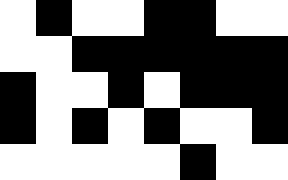[["white", "black", "white", "white", "black", "black", "white", "white"], ["white", "white", "black", "black", "black", "black", "black", "black"], ["black", "white", "white", "black", "white", "black", "black", "black"], ["black", "white", "black", "white", "black", "white", "white", "black"], ["white", "white", "white", "white", "white", "black", "white", "white"]]